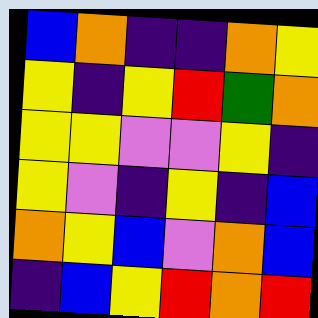[["blue", "orange", "indigo", "indigo", "orange", "yellow"], ["yellow", "indigo", "yellow", "red", "green", "orange"], ["yellow", "yellow", "violet", "violet", "yellow", "indigo"], ["yellow", "violet", "indigo", "yellow", "indigo", "blue"], ["orange", "yellow", "blue", "violet", "orange", "blue"], ["indigo", "blue", "yellow", "red", "orange", "red"]]